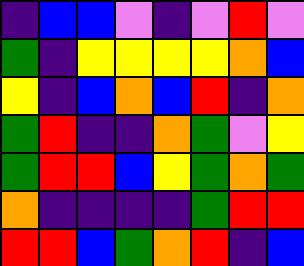[["indigo", "blue", "blue", "violet", "indigo", "violet", "red", "violet"], ["green", "indigo", "yellow", "yellow", "yellow", "yellow", "orange", "blue"], ["yellow", "indigo", "blue", "orange", "blue", "red", "indigo", "orange"], ["green", "red", "indigo", "indigo", "orange", "green", "violet", "yellow"], ["green", "red", "red", "blue", "yellow", "green", "orange", "green"], ["orange", "indigo", "indigo", "indigo", "indigo", "green", "red", "red"], ["red", "red", "blue", "green", "orange", "red", "indigo", "blue"]]